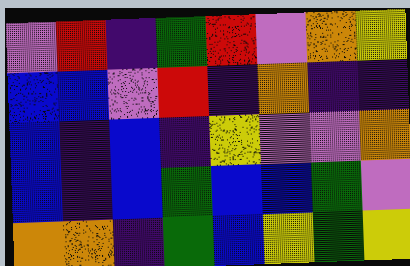[["violet", "red", "indigo", "green", "red", "violet", "orange", "yellow"], ["blue", "blue", "violet", "red", "indigo", "orange", "indigo", "indigo"], ["blue", "indigo", "blue", "indigo", "yellow", "violet", "violet", "orange"], ["blue", "indigo", "blue", "green", "blue", "blue", "green", "violet"], ["orange", "orange", "indigo", "green", "blue", "yellow", "green", "yellow"]]